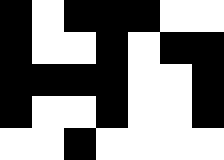[["black", "white", "black", "black", "black", "white", "white"], ["black", "white", "white", "black", "white", "black", "black"], ["black", "black", "black", "black", "white", "white", "black"], ["black", "white", "white", "black", "white", "white", "black"], ["white", "white", "black", "white", "white", "white", "white"]]